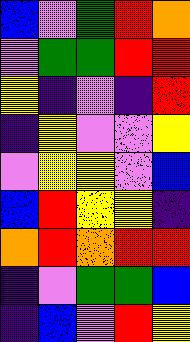[["blue", "violet", "green", "red", "orange"], ["violet", "green", "green", "red", "red"], ["yellow", "indigo", "violet", "indigo", "red"], ["indigo", "yellow", "violet", "violet", "yellow"], ["violet", "yellow", "yellow", "violet", "blue"], ["blue", "red", "yellow", "yellow", "indigo"], ["orange", "red", "orange", "red", "red"], ["indigo", "violet", "green", "green", "blue"], ["indigo", "blue", "violet", "red", "yellow"]]